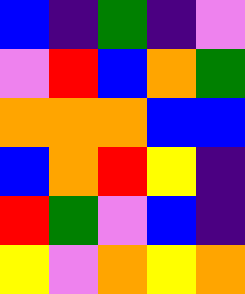[["blue", "indigo", "green", "indigo", "violet"], ["violet", "red", "blue", "orange", "green"], ["orange", "orange", "orange", "blue", "blue"], ["blue", "orange", "red", "yellow", "indigo"], ["red", "green", "violet", "blue", "indigo"], ["yellow", "violet", "orange", "yellow", "orange"]]